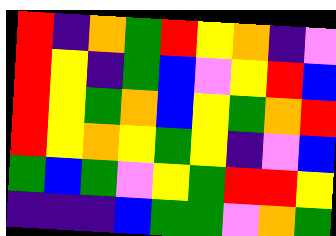[["red", "indigo", "orange", "green", "red", "yellow", "orange", "indigo", "violet"], ["red", "yellow", "indigo", "green", "blue", "violet", "yellow", "red", "blue"], ["red", "yellow", "green", "orange", "blue", "yellow", "green", "orange", "red"], ["red", "yellow", "orange", "yellow", "green", "yellow", "indigo", "violet", "blue"], ["green", "blue", "green", "violet", "yellow", "green", "red", "red", "yellow"], ["indigo", "indigo", "indigo", "blue", "green", "green", "violet", "orange", "green"]]